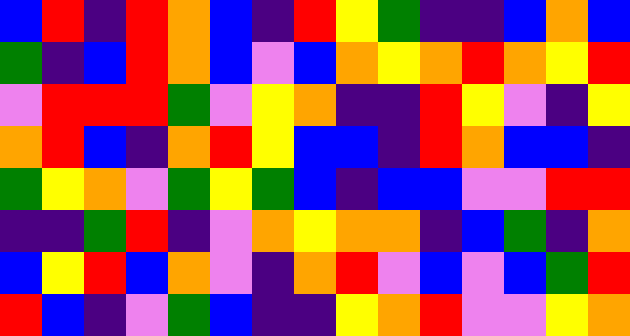[["blue", "red", "indigo", "red", "orange", "blue", "indigo", "red", "yellow", "green", "indigo", "indigo", "blue", "orange", "blue"], ["green", "indigo", "blue", "red", "orange", "blue", "violet", "blue", "orange", "yellow", "orange", "red", "orange", "yellow", "red"], ["violet", "red", "red", "red", "green", "violet", "yellow", "orange", "indigo", "indigo", "red", "yellow", "violet", "indigo", "yellow"], ["orange", "red", "blue", "indigo", "orange", "red", "yellow", "blue", "blue", "indigo", "red", "orange", "blue", "blue", "indigo"], ["green", "yellow", "orange", "violet", "green", "yellow", "green", "blue", "indigo", "blue", "blue", "violet", "violet", "red", "red"], ["indigo", "indigo", "green", "red", "indigo", "violet", "orange", "yellow", "orange", "orange", "indigo", "blue", "green", "indigo", "orange"], ["blue", "yellow", "red", "blue", "orange", "violet", "indigo", "orange", "red", "violet", "blue", "violet", "blue", "green", "red"], ["red", "blue", "indigo", "violet", "green", "blue", "indigo", "indigo", "yellow", "orange", "red", "violet", "violet", "yellow", "orange"]]